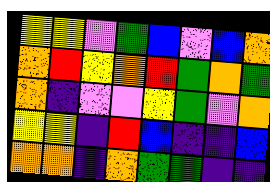[["yellow", "yellow", "violet", "green", "blue", "violet", "blue", "orange"], ["orange", "red", "yellow", "orange", "red", "green", "orange", "green"], ["orange", "indigo", "violet", "violet", "yellow", "green", "violet", "orange"], ["yellow", "yellow", "indigo", "red", "blue", "indigo", "indigo", "blue"], ["orange", "orange", "indigo", "orange", "green", "green", "indigo", "indigo"]]